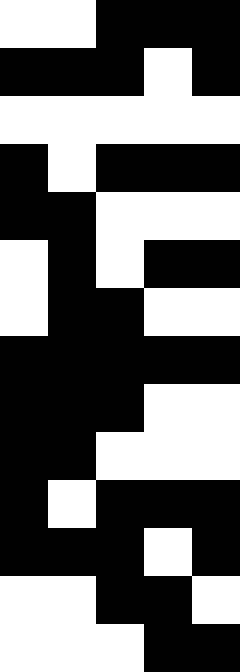[["white", "white", "black", "black", "black"], ["black", "black", "black", "white", "black"], ["white", "white", "white", "white", "white"], ["black", "white", "black", "black", "black"], ["black", "black", "white", "white", "white"], ["white", "black", "white", "black", "black"], ["white", "black", "black", "white", "white"], ["black", "black", "black", "black", "black"], ["black", "black", "black", "white", "white"], ["black", "black", "white", "white", "white"], ["black", "white", "black", "black", "black"], ["black", "black", "black", "white", "black"], ["white", "white", "black", "black", "white"], ["white", "white", "white", "black", "black"]]